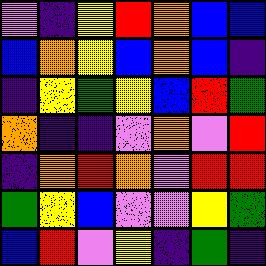[["violet", "indigo", "yellow", "red", "orange", "blue", "blue"], ["blue", "orange", "yellow", "blue", "orange", "blue", "indigo"], ["indigo", "yellow", "green", "yellow", "blue", "red", "green"], ["orange", "indigo", "indigo", "violet", "orange", "violet", "red"], ["indigo", "orange", "red", "orange", "violet", "red", "red"], ["green", "yellow", "blue", "violet", "violet", "yellow", "green"], ["blue", "red", "violet", "yellow", "indigo", "green", "indigo"]]